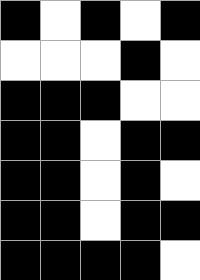[["black", "white", "black", "white", "black"], ["white", "white", "white", "black", "white"], ["black", "black", "black", "white", "white"], ["black", "black", "white", "black", "black"], ["black", "black", "white", "black", "white"], ["black", "black", "white", "black", "black"], ["black", "black", "black", "black", "white"]]